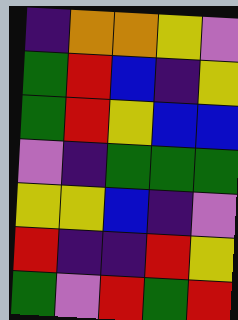[["indigo", "orange", "orange", "yellow", "violet"], ["green", "red", "blue", "indigo", "yellow"], ["green", "red", "yellow", "blue", "blue"], ["violet", "indigo", "green", "green", "green"], ["yellow", "yellow", "blue", "indigo", "violet"], ["red", "indigo", "indigo", "red", "yellow"], ["green", "violet", "red", "green", "red"]]